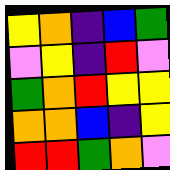[["yellow", "orange", "indigo", "blue", "green"], ["violet", "yellow", "indigo", "red", "violet"], ["green", "orange", "red", "yellow", "yellow"], ["orange", "orange", "blue", "indigo", "yellow"], ["red", "red", "green", "orange", "violet"]]